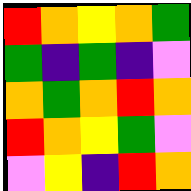[["red", "orange", "yellow", "orange", "green"], ["green", "indigo", "green", "indigo", "violet"], ["orange", "green", "orange", "red", "orange"], ["red", "orange", "yellow", "green", "violet"], ["violet", "yellow", "indigo", "red", "orange"]]